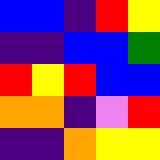[["blue", "blue", "indigo", "red", "yellow"], ["indigo", "indigo", "blue", "blue", "green"], ["red", "yellow", "red", "blue", "blue"], ["orange", "orange", "indigo", "violet", "red"], ["indigo", "indigo", "orange", "yellow", "yellow"]]